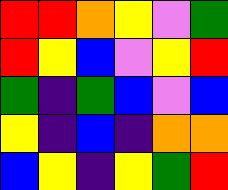[["red", "red", "orange", "yellow", "violet", "green"], ["red", "yellow", "blue", "violet", "yellow", "red"], ["green", "indigo", "green", "blue", "violet", "blue"], ["yellow", "indigo", "blue", "indigo", "orange", "orange"], ["blue", "yellow", "indigo", "yellow", "green", "red"]]